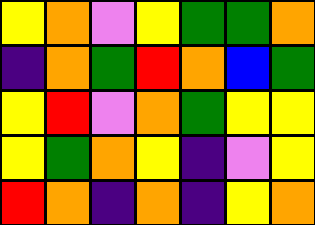[["yellow", "orange", "violet", "yellow", "green", "green", "orange"], ["indigo", "orange", "green", "red", "orange", "blue", "green"], ["yellow", "red", "violet", "orange", "green", "yellow", "yellow"], ["yellow", "green", "orange", "yellow", "indigo", "violet", "yellow"], ["red", "orange", "indigo", "orange", "indigo", "yellow", "orange"]]